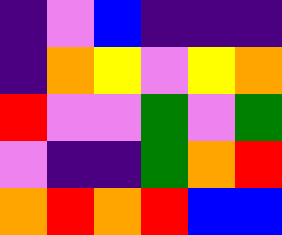[["indigo", "violet", "blue", "indigo", "indigo", "indigo"], ["indigo", "orange", "yellow", "violet", "yellow", "orange"], ["red", "violet", "violet", "green", "violet", "green"], ["violet", "indigo", "indigo", "green", "orange", "red"], ["orange", "red", "orange", "red", "blue", "blue"]]